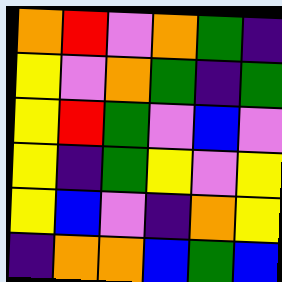[["orange", "red", "violet", "orange", "green", "indigo"], ["yellow", "violet", "orange", "green", "indigo", "green"], ["yellow", "red", "green", "violet", "blue", "violet"], ["yellow", "indigo", "green", "yellow", "violet", "yellow"], ["yellow", "blue", "violet", "indigo", "orange", "yellow"], ["indigo", "orange", "orange", "blue", "green", "blue"]]